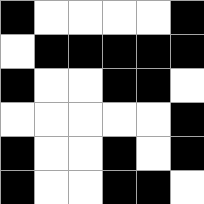[["black", "white", "white", "white", "white", "black"], ["white", "black", "black", "black", "black", "black"], ["black", "white", "white", "black", "black", "white"], ["white", "white", "white", "white", "white", "black"], ["black", "white", "white", "black", "white", "black"], ["black", "white", "white", "black", "black", "white"]]